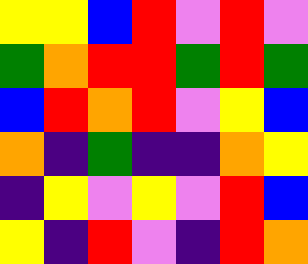[["yellow", "yellow", "blue", "red", "violet", "red", "violet"], ["green", "orange", "red", "red", "green", "red", "green"], ["blue", "red", "orange", "red", "violet", "yellow", "blue"], ["orange", "indigo", "green", "indigo", "indigo", "orange", "yellow"], ["indigo", "yellow", "violet", "yellow", "violet", "red", "blue"], ["yellow", "indigo", "red", "violet", "indigo", "red", "orange"]]